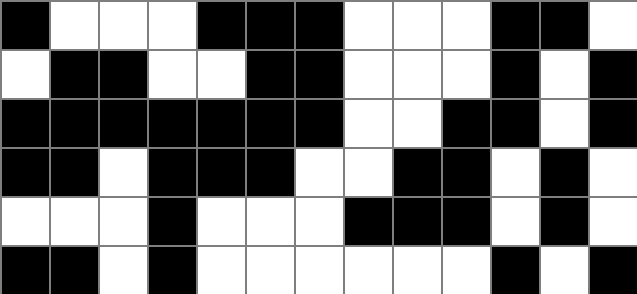[["black", "white", "white", "white", "black", "black", "black", "white", "white", "white", "black", "black", "white"], ["white", "black", "black", "white", "white", "black", "black", "white", "white", "white", "black", "white", "black"], ["black", "black", "black", "black", "black", "black", "black", "white", "white", "black", "black", "white", "black"], ["black", "black", "white", "black", "black", "black", "white", "white", "black", "black", "white", "black", "white"], ["white", "white", "white", "black", "white", "white", "white", "black", "black", "black", "white", "black", "white"], ["black", "black", "white", "black", "white", "white", "white", "white", "white", "white", "black", "white", "black"]]